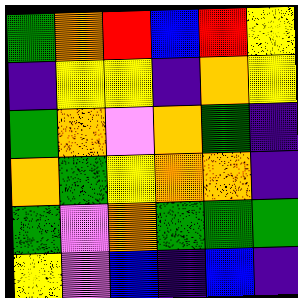[["green", "orange", "red", "blue", "red", "yellow"], ["indigo", "yellow", "yellow", "indigo", "orange", "yellow"], ["green", "orange", "violet", "orange", "green", "indigo"], ["orange", "green", "yellow", "orange", "orange", "indigo"], ["green", "violet", "orange", "green", "green", "green"], ["yellow", "violet", "blue", "indigo", "blue", "indigo"]]